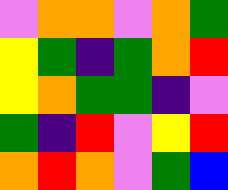[["violet", "orange", "orange", "violet", "orange", "green"], ["yellow", "green", "indigo", "green", "orange", "red"], ["yellow", "orange", "green", "green", "indigo", "violet"], ["green", "indigo", "red", "violet", "yellow", "red"], ["orange", "red", "orange", "violet", "green", "blue"]]